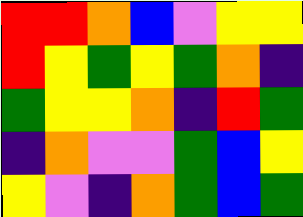[["red", "red", "orange", "blue", "violet", "yellow", "yellow"], ["red", "yellow", "green", "yellow", "green", "orange", "indigo"], ["green", "yellow", "yellow", "orange", "indigo", "red", "green"], ["indigo", "orange", "violet", "violet", "green", "blue", "yellow"], ["yellow", "violet", "indigo", "orange", "green", "blue", "green"]]